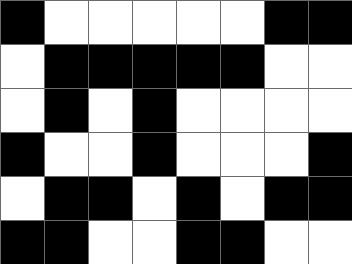[["black", "white", "white", "white", "white", "white", "black", "black"], ["white", "black", "black", "black", "black", "black", "white", "white"], ["white", "black", "white", "black", "white", "white", "white", "white"], ["black", "white", "white", "black", "white", "white", "white", "black"], ["white", "black", "black", "white", "black", "white", "black", "black"], ["black", "black", "white", "white", "black", "black", "white", "white"]]